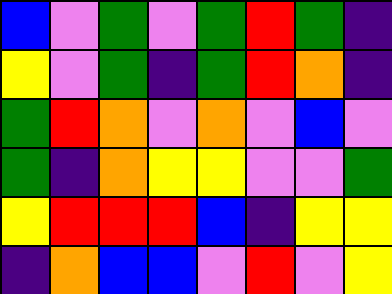[["blue", "violet", "green", "violet", "green", "red", "green", "indigo"], ["yellow", "violet", "green", "indigo", "green", "red", "orange", "indigo"], ["green", "red", "orange", "violet", "orange", "violet", "blue", "violet"], ["green", "indigo", "orange", "yellow", "yellow", "violet", "violet", "green"], ["yellow", "red", "red", "red", "blue", "indigo", "yellow", "yellow"], ["indigo", "orange", "blue", "blue", "violet", "red", "violet", "yellow"]]